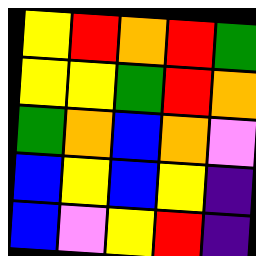[["yellow", "red", "orange", "red", "green"], ["yellow", "yellow", "green", "red", "orange"], ["green", "orange", "blue", "orange", "violet"], ["blue", "yellow", "blue", "yellow", "indigo"], ["blue", "violet", "yellow", "red", "indigo"]]